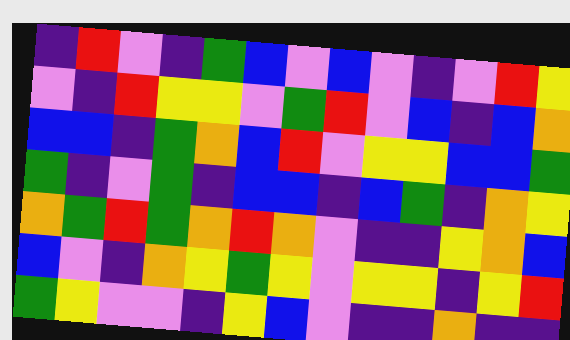[["indigo", "red", "violet", "indigo", "green", "blue", "violet", "blue", "violet", "indigo", "violet", "red", "yellow"], ["violet", "indigo", "red", "yellow", "yellow", "violet", "green", "red", "violet", "blue", "indigo", "blue", "orange"], ["blue", "blue", "indigo", "green", "orange", "blue", "red", "violet", "yellow", "yellow", "blue", "blue", "green"], ["green", "indigo", "violet", "green", "indigo", "blue", "blue", "indigo", "blue", "green", "indigo", "orange", "yellow"], ["orange", "green", "red", "green", "orange", "red", "orange", "violet", "indigo", "indigo", "yellow", "orange", "blue"], ["blue", "violet", "indigo", "orange", "yellow", "green", "yellow", "violet", "yellow", "yellow", "indigo", "yellow", "red"], ["green", "yellow", "violet", "violet", "indigo", "yellow", "blue", "violet", "indigo", "indigo", "orange", "indigo", "indigo"]]